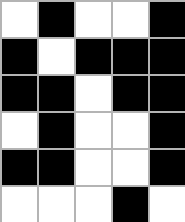[["white", "black", "white", "white", "black"], ["black", "white", "black", "black", "black"], ["black", "black", "white", "black", "black"], ["white", "black", "white", "white", "black"], ["black", "black", "white", "white", "black"], ["white", "white", "white", "black", "white"]]